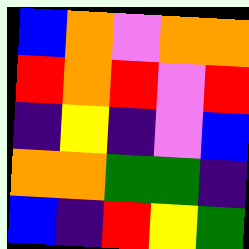[["blue", "orange", "violet", "orange", "orange"], ["red", "orange", "red", "violet", "red"], ["indigo", "yellow", "indigo", "violet", "blue"], ["orange", "orange", "green", "green", "indigo"], ["blue", "indigo", "red", "yellow", "green"]]